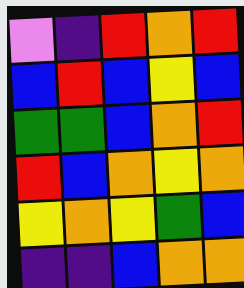[["violet", "indigo", "red", "orange", "red"], ["blue", "red", "blue", "yellow", "blue"], ["green", "green", "blue", "orange", "red"], ["red", "blue", "orange", "yellow", "orange"], ["yellow", "orange", "yellow", "green", "blue"], ["indigo", "indigo", "blue", "orange", "orange"]]